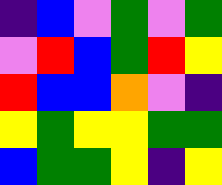[["indigo", "blue", "violet", "green", "violet", "green"], ["violet", "red", "blue", "green", "red", "yellow"], ["red", "blue", "blue", "orange", "violet", "indigo"], ["yellow", "green", "yellow", "yellow", "green", "green"], ["blue", "green", "green", "yellow", "indigo", "yellow"]]